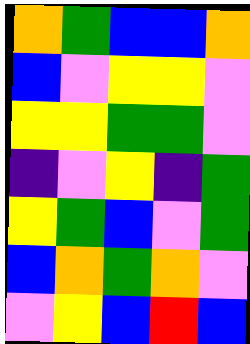[["orange", "green", "blue", "blue", "orange"], ["blue", "violet", "yellow", "yellow", "violet"], ["yellow", "yellow", "green", "green", "violet"], ["indigo", "violet", "yellow", "indigo", "green"], ["yellow", "green", "blue", "violet", "green"], ["blue", "orange", "green", "orange", "violet"], ["violet", "yellow", "blue", "red", "blue"]]